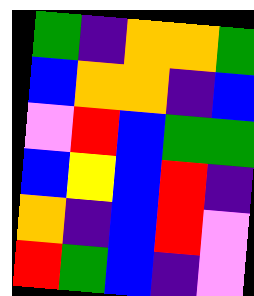[["green", "indigo", "orange", "orange", "green"], ["blue", "orange", "orange", "indigo", "blue"], ["violet", "red", "blue", "green", "green"], ["blue", "yellow", "blue", "red", "indigo"], ["orange", "indigo", "blue", "red", "violet"], ["red", "green", "blue", "indigo", "violet"]]